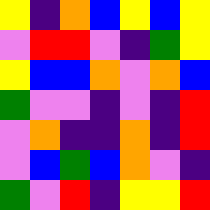[["yellow", "indigo", "orange", "blue", "yellow", "blue", "yellow"], ["violet", "red", "red", "violet", "indigo", "green", "yellow"], ["yellow", "blue", "blue", "orange", "violet", "orange", "blue"], ["green", "violet", "violet", "indigo", "violet", "indigo", "red"], ["violet", "orange", "indigo", "indigo", "orange", "indigo", "red"], ["violet", "blue", "green", "blue", "orange", "violet", "indigo"], ["green", "violet", "red", "indigo", "yellow", "yellow", "red"]]